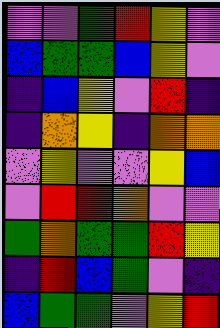[["violet", "violet", "green", "red", "yellow", "violet"], ["blue", "green", "green", "blue", "yellow", "violet"], ["indigo", "blue", "yellow", "violet", "red", "indigo"], ["indigo", "orange", "yellow", "indigo", "orange", "orange"], ["violet", "yellow", "violet", "violet", "yellow", "blue"], ["violet", "red", "red", "orange", "violet", "violet"], ["green", "orange", "green", "green", "red", "yellow"], ["indigo", "red", "blue", "green", "violet", "indigo"], ["blue", "green", "green", "violet", "yellow", "red"]]